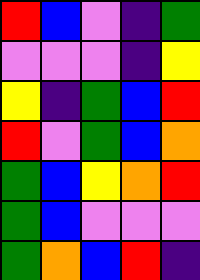[["red", "blue", "violet", "indigo", "green"], ["violet", "violet", "violet", "indigo", "yellow"], ["yellow", "indigo", "green", "blue", "red"], ["red", "violet", "green", "blue", "orange"], ["green", "blue", "yellow", "orange", "red"], ["green", "blue", "violet", "violet", "violet"], ["green", "orange", "blue", "red", "indigo"]]